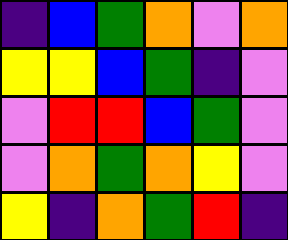[["indigo", "blue", "green", "orange", "violet", "orange"], ["yellow", "yellow", "blue", "green", "indigo", "violet"], ["violet", "red", "red", "blue", "green", "violet"], ["violet", "orange", "green", "orange", "yellow", "violet"], ["yellow", "indigo", "orange", "green", "red", "indigo"]]